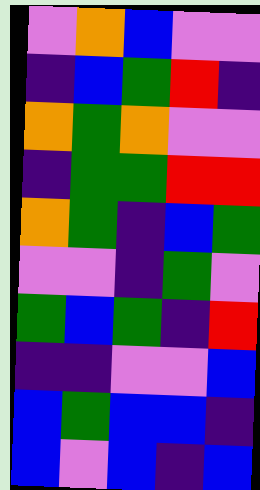[["violet", "orange", "blue", "violet", "violet"], ["indigo", "blue", "green", "red", "indigo"], ["orange", "green", "orange", "violet", "violet"], ["indigo", "green", "green", "red", "red"], ["orange", "green", "indigo", "blue", "green"], ["violet", "violet", "indigo", "green", "violet"], ["green", "blue", "green", "indigo", "red"], ["indigo", "indigo", "violet", "violet", "blue"], ["blue", "green", "blue", "blue", "indigo"], ["blue", "violet", "blue", "indigo", "blue"]]